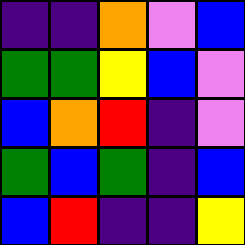[["indigo", "indigo", "orange", "violet", "blue"], ["green", "green", "yellow", "blue", "violet"], ["blue", "orange", "red", "indigo", "violet"], ["green", "blue", "green", "indigo", "blue"], ["blue", "red", "indigo", "indigo", "yellow"]]